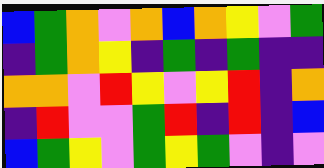[["blue", "green", "orange", "violet", "orange", "blue", "orange", "yellow", "violet", "green"], ["indigo", "green", "orange", "yellow", "indigo", "green", "indigo", "green", "indigo", "indigo"], ["orange", "orange", "violet", "red", "yellow", "violet", "yellow", "red", "indigo", "orange"], ["indigo", "red", "violet", "violet", "green", "red", "indigo", "red", "indigo", "blue"], ["blue", "green", "yellow", "violet", "green", "yellow", "green", "violet", "indigo", "violet"]]